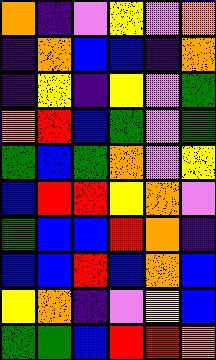[["orange", "indigo", "violet", "yellow", "violet", "orange"], ["indigo", "orange", "blue", "blue", "indigo", "orange"], ["indigo", "yellow", "indigo", "yellow", "violet", "green"], ["orange", "red", "blue", "green", "violet", "green"], ["green", "blue", "green", "orange", "violet", "yellow"], ["blue", "red", "red", "yellow", "orange", "violet"], ["green", "blue", "blue", "red", "orange", "indigo"], ["blue", "blue", "red", "blue", "orange", "blue"], ["yellow", "orange", "indigo", "violet", "yellow", "blue"], ["green", "green", "blue", "red", "red", "orange"]]